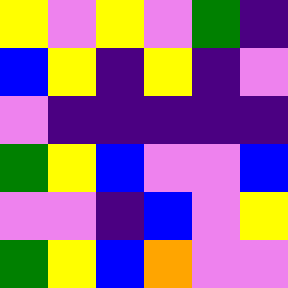[["yellow", "violet", "yellow", "violet", "green", "indigo"], ["blue", "yellow", "indigo", "yellow", "indigo", "violet"], ["violet", "indigo", "indigo", "indigo", "indigo", "indigo"], ["green", "yellow", "blue", "violet", "violet", "blue"], ["violet", "violet", "indigo", "blue", "violet", "yellow"], ["green", "yellow", "blue", "orange", "violet", "violet"]]